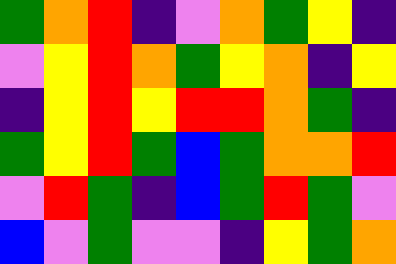[["green", "orange", "red", "indigo", "violet", "orange", "green", "yellow", "indigo"], ["violet", "yellow", "red", "orange", "green", "yellow", "orange", "indigo", "yellow"], ["indigo", "yellow", "red", "yellow", "red", "red", "orange", "green", "indigo"], ["green", "yellow", "red", "green", "blue", "green", "orange", "orange", "red"], ["violet", "red", "green", "indigo", "blue", "green", "red", "green", "violet"], ["blue", "violet", "green", "violet", "violet", "indigo", "yellow", "green", "orange"]]